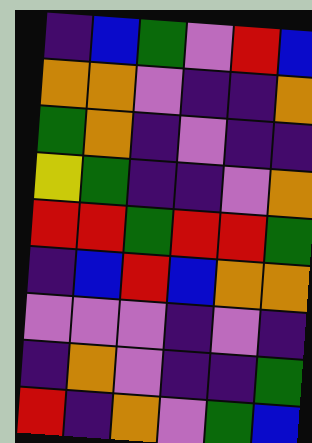[["indigo", "blue", "green", "violet", "red", "blue"], ["orange", "orange", "violet", "indigo", "indigo", "orange"], ["green", "orange", "indigo", "violet", "indigo", "indigo"], ["yellow", "green", "indigo", "indigo", "violet", "orange"], ["red", "red", "green", "red", "red", "green"], ["indigo", "blue", "red", "blue", "orange", "orange"], ["violet", "violet", "violet", "indigo", "violet", "indigo"], ["indigo", "orange", "violet", "indigo", "indigo", "green"], ["red", "indigo", "orange", "violet", "green", "blue"]]